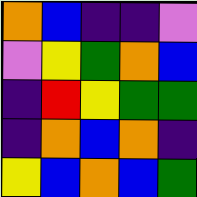[["orange", "blue", "indigo", "indigo", "violet"], ["violet", "yellow", "green", "orange", "blue"], ["indigo", "red", "yellow", "green", "green"], ["indigo", "orange", "blue", "orange", "indigo"], ["yellow", "blue", "orange", "blue", "green"]]